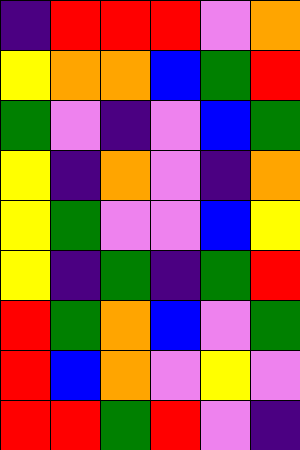[["indigo", "red", "red", "red", "violet", "orange"], ["yellow", "orange", "orange", "blue", "green", "red"], ["green", "violet", "indigo", "violet", "blue", "green"], ["yellow", "indigo", "orange", "violet", "indigo", "orange"], ["yellow", "green", "violet", "violet", "blue", "yellow"], ["yellow", "indigo", "green", "indigo", "green", "red"], ["red", "green", "orange", "blue", "violet", "green"], ["red", "blue", "orange", "violet", "yellow", "violet"], ["red", "red", "green", "red", "violet", "indigo"]]